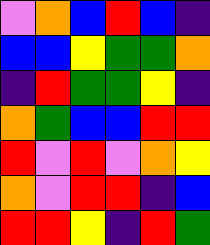[["violet", "orange", "blue", "red", "blue", "indigo"], ["blue", "blue", "yellow", "green", "green", "orange"], ["indigo", "red", "green", "green", "yellow", "indigo"], ["orange", "green", "blue", "blue", "red", "red"], ["red", "violet", "red", "violet", "orange", "yellow"], ["orange", "violet", "red", "red", "indigo", "blue"], ["red", "red", "yellow", "indigo", "red", "green"]]